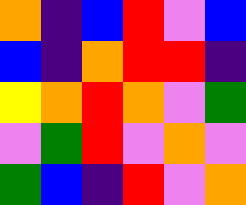[["orange", "indigo", "blue", "red", "violet", "blue"], ["blue", "indigo", "orange", "red", "red", "indigo"], ["yellow", "orange", "red", "orange", "violet", "green"], ["violet", "green", "red", "violet", "orange", "violet"], ["green", "blue", "indigo", "red", "violet", "orange"]]